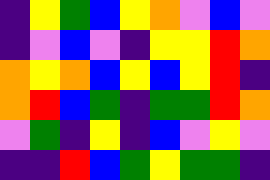[["indigo", "yellow", "green", "blue", "yellow", "orange", "violet", "blue", "violet"], ["indigo", "violet", "blue", "violet", "indigo", "yellow", "yellow", "red", "orange"], ["orange", "yellow", "orange", "blue", "yellow", "blue", "yellow", "red", "indigo"], ["orange", "red", "blue", "green", "indigo", "green", "green", "red", "orange"], ["violet", "green", "indigo", "yellow", "indigo", "blue", "violet", "yellow", "violet"], ["indigo", "indigo", "red", "blue", "green", "yellow", "green", "green", "indigo"]]